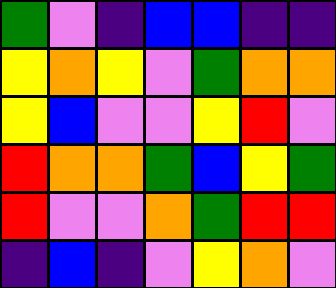[["green", "violet", "indigo", "blue", "blue", "indigo", "indigo"], ["yellow", "orange", "yellow", "violet", "green", "orange", "orange"], ["yellow", "blue", "violet", "violet", "yellow", "red", "violet"], ["red", "orange", "orange", "green", "blue", "yellow", "green"], ["red", "violet", "violet", "orange", "green", "red", "red"], ["indigo", "blue", "indigo", "violet", "yellow", "orange", "violet"]]